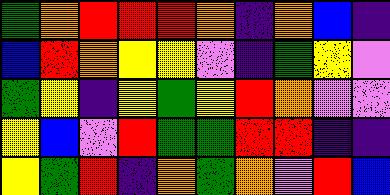[["green", "orange", "red", "red", "red", "orange", "indigo", "orange", "blue", "indigo"], ["blue", "red", "orange", "yellow", "yellow", "violet", "indigo", "green", "yellow", "violet"], ["green", "yellow", "indigo", "yellow", "green", "yellow", "red", "orange", "violet", "violet"], ["yellow", "blue", "violet", "red", "green", "green", "red", "red", "indigo", "indigo"], ["yellow", "green", "red", "indigo", "orange", "green", "orange", "violet", "red", "blue"]]